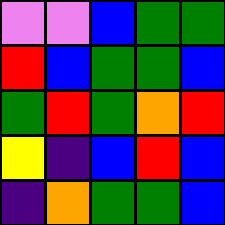[["violet", "violet", "blue", "green", "green"], ["red", "blue", "green", "green", "blue"], ["green", "red", "green", "orange", "red"], ["yellow", "indigo", "blue", "red", "blue"], ["indigo", "orange", "green", "green", "blue"]]